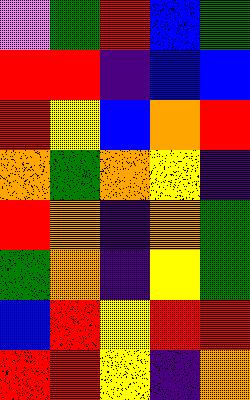[["violet", "green", "red", "blue", "green"], ["red", "red", "indigo", "blue", "blue"], ["red", "yellow", "blue", "orange", "red"], ["orange", "green", "orange", "yellow", "indigo"], ["red", "orange", "indigo", "orange", "green"], ["green", "orange", "indigo", "yellow", "green"], ["blue", "red", "yellow", "red", "red"], ["red", "red", "yellow", "indigo", "orange"]]